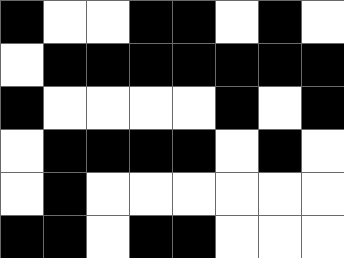[["black", "white", "white", "black", "black", "white", "black", "white"], ["white", "black", "black", "black", "black", "black", "black", "black"], ["black", "white", "white", "white", "white", "black", "white", "black"], ["white", "black", "black", "black", "black", "white", "black", "white"], ["white", "black", "white", "white", "white", "white", "white", "white"], ["black", "black", "white", "black", "black", "white", "white", "white"]]